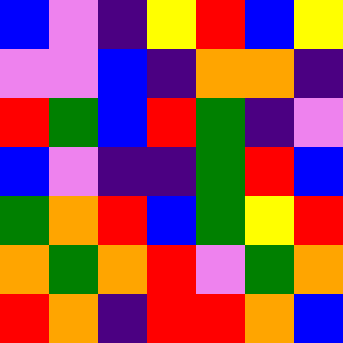[["blue", "violet", "indigo", "yellow", "red", "blue", "yellow"], ["violet", "violet", "blue", "indigo", "orange", "orange", "indigo"], ["red", "green", "blue", "red", "green", "indigo", "violet"], ["blue", "violet", "indigo", "indigo", "green", "red", "blue"], ["green", "orange", "red", "blue", "green", "yellow", "red"], ["orange", "green", "orange", "red", "violet", "green", "orange"], ["red", "orange", "indigo", "red", "red", "orange", "blue"]]